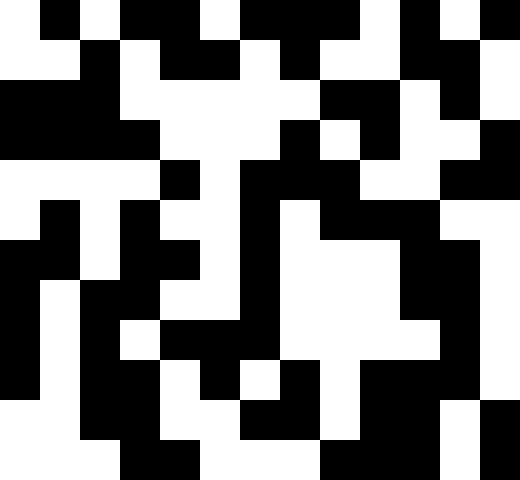[["white", "black", "white", "black", "black", "white", "black", "black", "black", "white", "black", "white", "black"], ["white", "white", "black", "white", "black", "black", "white", "black", "white", "white", "black", "black", "white"], ["black", "black", "black", "white", "white", "white", "white", "white", "black", "black", "white", "black", "white"], ["black", "black", "black", "black", "white", "white", "white", "black", "white", "black", "white", "white", "black"], ["white", "white", "white", "white", "black", "white", "black", "black", "black", "white", "white", "black", "black"], ["white", "black", "white", "black", "white", "white", "black", "white", "black", "black", "black", "white", "white"], ["black", "black", "white", "black", "black", "white", "black", "white", "white", "white", "black", "black", "white"], ["black", "white", "black", "black", "white", "white", "black", "white", "white", "white", "black", "black", "white"], ["black", "white", "black", "white", "black", "black", "black", "white", "white", "white", "white", "black", "white"], ["black", "white", "black", "black", "white", "black", "white", "black", "white", "black", "black", "black", "white"], ["white", "white", "black", "black", "white", "white", "black", "black", "white", "black", "black", "white", "black"], ["white", "white", "white", "black", "black", "white", "white", "white", "black", "black", "black", "white", "black"]]